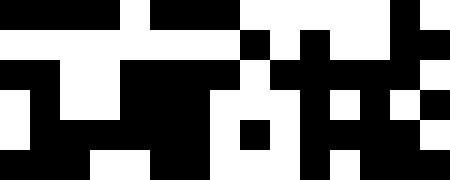[["black", "black", "black", "black", "white", "black", "black", "black", "white", "white", "white", "white", "white", "black", "white"], ["white", "white", "white", "white", "white", "white", "white", "white", "black", "white", "black", "white", "white", "black", "black"], ["black", "black", "white", "white", "black", "black", "black", "black", "white", "black", "black", "black", "black", "black", "white"], ["white", "black", "white", "white", "black", "black", "black", "white", "white", "white", "black", "white", "black", "white", "black"], ["white", "black", "black", "black", "black", "black", "black", "white", "black", "white", "black", "black", "black", "black", "white"], ["black", "black", "black", "white", "white", "black", "black", "white", "white", "white", "black", "white", "black", "black", "black"]]